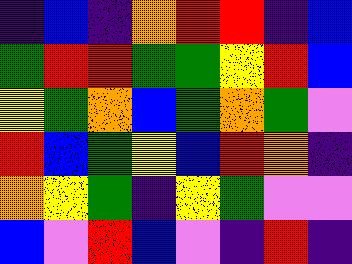[["indigo", "blue", "indigo", "orange", "red", "red", "indigo", "blue"], ["green", "red", "red", "green", "green", "yellow", "red", "blue"], ["yellow", "green", "orange", "blue", "green", "orange", "green", "violet"], ["red", "blue", "green", "yellow", "blue", "red", "orange", "indigo"], ["orange", "yellow", "green", "indigo", "yellow", "green", "violet", "violet"], ["blue", "violet", "red", "blue", "violet", "indigo", "red", "indigo"]]